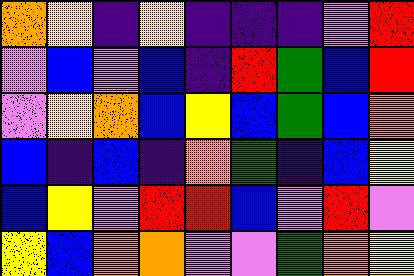[["orange", "yellow", "indigo", "yellow", "indigo", "indigo", "indigo", "violet", "red"], ["violet", "blue", "violet", "blue", "indigo", "red", "green", "blue", "red"], ["violet", "yellow", "orange", "blue", "yellow", "blue", "green", "blue", "orange"], ["blue", "indigo", "blue", "indigo", "orange", "green", "indigo", "blue", "yellow"], ["blue", "yellow", "violet", "red", "red", "blue", "violet", "red", "violet"], ["yellow", "blue", "orange", "orange", "violet", "violet", "green", "orange", "yellow"]]